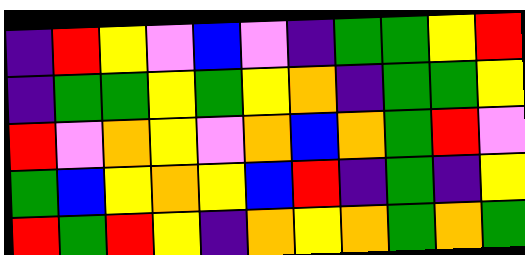[["indigo", "red", "yellow", "violet", "blue", "violet", "indigo", "green", "green", "yellow", "red"], ["indigo", "green", "green", "yellow", "green", "yellow", "orange", "indigo", "green", "green", "yellow"], ["red", "violet", "orange", "yellow", "violet", "orange", "blue", "orange", "green", "red", "violet"], ["green", "blue", "yellow", "orange", "yellow", "blue", "red", "indigo", "green", "indigo", "yellow"], ["red", "green", "red", "yellow", "indigo", "orange", "yellow", "orange", "green", "orange", "green"]]